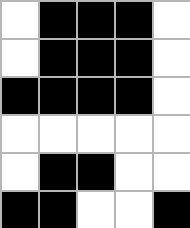[["white", "black", "black", "black", "white"], ["white", "black", "black", "black", "white"], ["black", "black", "black", "black", "white"], ["white", "white", "white", "white", "white"], ["white", "black", "black", "white", "white"], ["black", "black", "white", "white", "black"]]